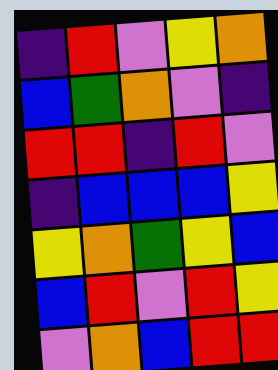[["indigo", "red", "violet", "yellow", "orange"], ["blue", "green", "orange", "violet", "indigo"], ["red", "red", "indigo", "red", "violet"], ["indigo", "blue", "blue", "blue", "yellow"], ["yellow", "orange", "green", "yellow", "blue"], ["blue", "red", "violet", "red", "yellow"], ["violet", "orange", "blue", "red", "red"]]